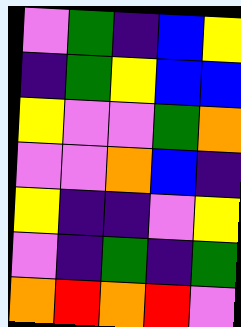[["violet", "green", "indigo", "blue", "yellow"], ["indigo", "green", "yellow", "blue", "blue"], ["yellow", "violet", "violet", "green", "orange"], ["violet", "violet", "orange", "blue", "indigo"], ["yellow", "indigo", "indigo", "violet", "yellow"], ["violet", "indigo", "green", "indigo", "green"], ["orange", "red", "orange", "red", "violet"]]